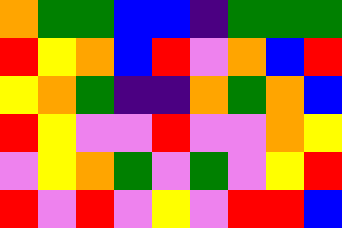[["orange", "green", "green", "blue", "blue", "indigo", "green", "green", "green"], ["red", "yellow", "orange", "blue", "red", "violet", "orange", "blue", "red"], ["yellow", "orange", "green", "indigo", "indigo", "orange", "green", "orange", "blue"], ["red", "yellow", "violet", "violet", "red", "violet", "violet", "orange", "yellow"], ["violet", "yellow", "orange", "green", "violet", "green", "violet", "yellow", "red"], ["red", "violet", "red", "violet", "yellow", "violet", "red", "red", "blue"]]